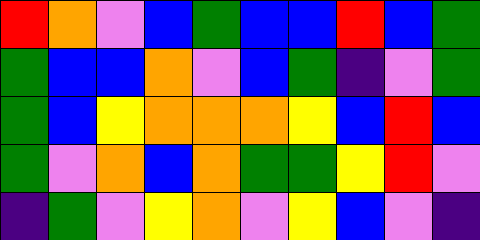[["red", "orange", "violet", "blue", "green", "blue", "blue", "red", "blue", "green"], ["green", "blue", "blue", "orange", "violet", "blue", "green", "indigo", "violet", "green"], ["green", "blue", "yellow", "orange", "orange", "orange", "yellow", "blue", "red", "blue"], ["green", "violet", "orange", "blue", "orange", "green", "green", "yellow", "red", "violet"], ["indigo", "green", "violet", "yellow", "orange", "violet", "yellow", "blue", "violet", "indigo"]]